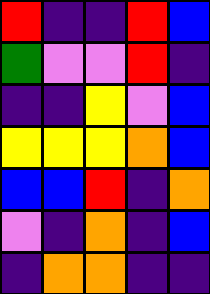[["red", "indigo", "indigo", "red", "blue"], ["green", "violet", "violet", "red", "indigo"], ["indigo", "indigo", "yellow", "violet", "blue"], ["yellow", "yellow", "yellow", "orange", "blue"], ["blue", "blue", "red", "indigo", "orange"], ["violet", "indigo", "orange", "indigo", "blue"], ["indigo", "orange", "orange", "indigo", "indigo"]]